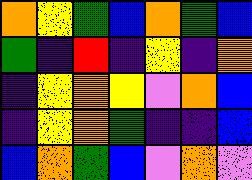[["orange", "yellow", "green", "blue", "orange", "green", "blue"], ["green", "indigo", "red", "indigo", "yellow", "indigo", "orange"], ["indigo", "yellow", "orange", "yellow", "violet", "orange", "blue"], ["indigo", "yellow", "orange", "green", "indigo", "indigo", "blue"], ["blue", "orange", "green", "blue", "violet", "orange", "violet"]]